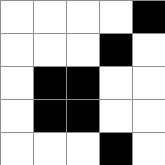[["white", "white", "white", "white", "black"], ["white", "white", "white", "black", "white"], ["white", "black", "black", "white", "white"], ["white", "black", "black", "white", "white"], ["white", "white", "white", "black", "white"]]